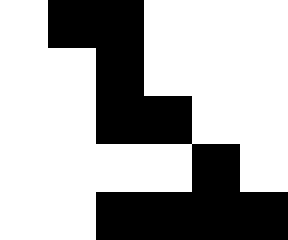[["white", "black", "black", "white", "white", "white"], ["white", "white", "black", "white", "white", "white"], ["white", "white", "black", "black", "white", "white"], ["white", "white", "white", "white", "black", "white"], ["white", "white", "black", "black", "black", "black"]]